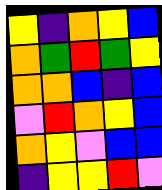[["yellow", "indigo", "orange", "yellow", "blue"], ["orange", "green", "red", "green", "yellow"], ["orange", "orange", "blue", "indigo", "blue"], ["violet", "red", "orange", "yellow", "blue"], ["orange", "yellow", "violet", "blue", "blue"], ["indigo", "yellow", "yellow", "red", "violet"]]